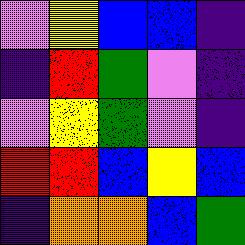[["violet", "yellow", "blue", "blue", "indigo"], ["indigo", "red", "green", "violet", "indigo"], ["violet", "yellow", "green", "violet", "indigo"], ["red", "red", "blue", "yellow", "blue"], ["indigo", "orange", "orange", "blue", "green"]]